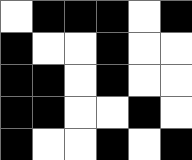[["white", "black", "black", "black", "white", "black"], ["black", "white", "white", "black", "white", "white"], ["black", "black", "white", "black", "white", "white"], ["black", "black", "white", "white", "black", "white"], ["black", "white", "white", "black", "white", "black"]]